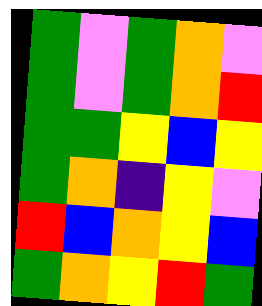[["green", "violet", "green", "orange", "violet"], ["green", "violet", "green", "orange", "red"], ["green", "green", "yellow", "blue", "yellow"], ["green", "orange", "indigo", "yellow", "violet"], ["red", "blue", "orange", "yellow", "blue"], ["green", "orange", "yellow", "red", "green"]]